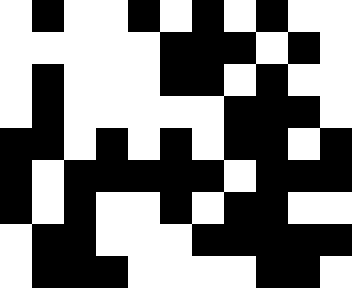[["white", "black", "white", "white", "black", "white", "black", "white", "black", "white", "white"], ["white", "white", "white", "white", "white", "black", "black", "black", "white", "black", "white"], ["white", "black", "white", "white", "white", "black", "black", "white", "black", "white", "white"], ["white", "black", "white", "white", "white", "white", "white", "black", "black", "black", "white"], ["black", "black", "white", "black", "white", "black", "white", "black", "black", "white", "black"], ["black", "white", "black", "black", "black", "black", "black", "white", "black", "black", "black"], ["black", "white", "black", "white", "white", "black", "white", "black", "black", "white", "white"], ["white", "black", "black", "white", "white", "white", "black", "black", "black", "black", "black"], ["white", "black", "black", "black", "white", "white", "white", "white", "black", "black", "white"]]